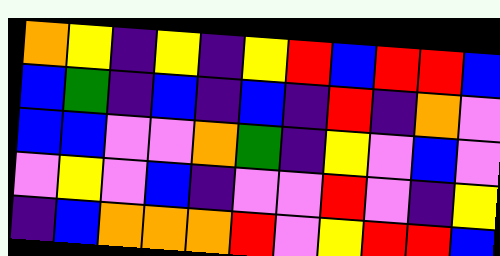[["orange", "yellow", "indigo", "yellow", "indigo", "yellow", "red", "blue", "red", "red", "blue"], ["blue", "green", "indigo", "blue", "indigo", "blue", "indigo", "red", "indigo", "orange", "violet"], ["blue", "blue", "violet", "violet", "orange", "green", "indigo", "yellow", "violet", "blue", "violet"], ["violet", "yellow", "violet", "blue", "indigo", "violet", "violet", "red", "violet", "indigo", "yellow"], ["indigo", "blue", "orange", "orange", "orange", "red", "violet", "yellow", "red", "red", "blue"]]